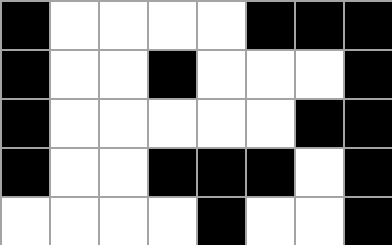[["black", "white", "white", "white", "white", "black", "black", "black"], ["black", "white", "white", "black", "white", "white", "white", "black"], ["black", "white", "white", "white", "white", "white", "black", "black"], ["black", "white", "white", "black", "black", "black", "white", "black"], ["white", "white", "white", "white", "black", "white", "white", "black"]]